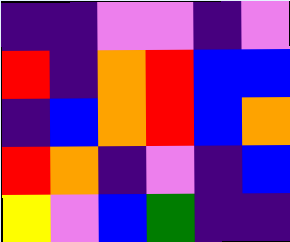[["indigo", "indigo", "violet", "violet", "indigo", "violet"], ["red", "indigo", "orange", "red", "blue", "blue"], ["indigo", "blue", "orange", "red", "blue", "orange"], ["red", "orange", "indigo", "violet", "indigo", "blue"], ["yellow", "violet", "blue", "green", "indigo", "indigo"]]